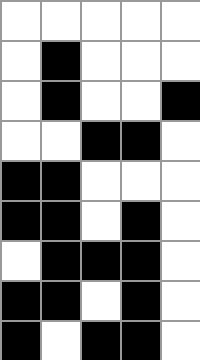[["white", "white", "white", "white", "white"], ["white", "black", "white", "white", "white"], ["white", "black", "white", "white", "black"], ["white", "white", "black", "black", "white"], ["black", "black", "white", "white", "white"], ["black", "black", "white", "black", "white"], ["white", "black", "black", "black", "white"], ["black", "black", "white", "black", "white"], ["black", "white", "black", "black", "white"]]